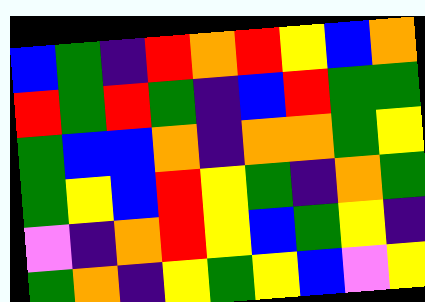[["blue", "green", "indigo", "red", "orange", "red", "yellow", "blue", "orange"], ["red", "green", "red", "green", "indigo", "blue", "red", "green", "green"], ["green", "blue", "blue", "orange", "indigo", "orange", "orange", "green", "yellow"], ["green", "yellow", "blue", "red", "yellow", "green", "indigo", "orange", "green"], ["violet", "indigo", "orange", "red", "yellow", "blue", "green", "yellow", "indigo"], ["green", "orange", "indigo", "yellow", "green", "yellow", "blue", "violet", "yellow"]]